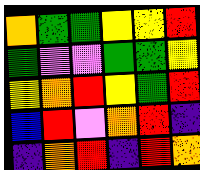[["orange", "green", "green", "yellow", "yellow", "red"], ["green", "violet", "violet", "green", "green", "yellow"], ["yellow", "orange", "red", "yellow", "green", "red"], ["blue", "red", "violet", "orange", "red", "indigo"], ["indigo", "orange", "red", "indigo", "red", "orange"]]